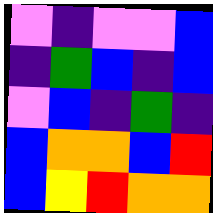[["violet", "indigo", "violet", "violet", "blue"], ["indigo", "green", "blue", "indigo", "blue"], ["violet", "blue", "indigo", "green", "indigo"], ["blue", "orange", "orange", "blue", "red"], ["blue", "yellow", "red", "orange", "orange"]]